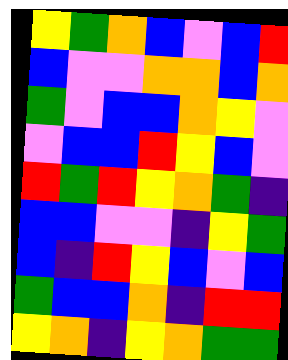[["yellow", "green", "orange", "blue", "violet", "blue", "red"], ["blue", "violet", "violet", "orange", "orange", "blue", "orange"], ["green", "violet", "blue", "blue", "orange", "yellow", "violet"], ["violet", "blue", "blue", "red", "yellow", "blue", "violet"], ["red", "green", "red", "yellow", "orange", "green", "indigo"], ["blue", "blue", "violet", "violet", "indigo", "yellow", "green"], ["blue", "indigo", "red", "yellow", "blue", "violet", "blue"], ["green", "blue", "blue", "orange", "indigo", "red", "red"], ["yellow", "orange", "indigo", "yellow", "orange", "green", "green"]]